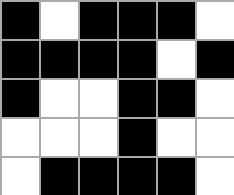[["black", "white", "black", "black", "black", "white"], ["black", "black", "black", "black", "white", "black"], ["black", "white", "white", "black", "black", "white"], ["white", "white", "white", "black", "white", "white"], ["white", "black", "black", "black", "black", "white"]]